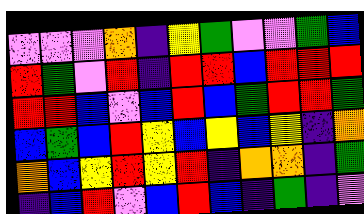[["violet", "violet", "violet", "orange", "indigo", "yellow", "green", "violet", "violet", "green", "blue"], ["red", "green", "violet", "red", "indigo", "red", "red", "blue", "red", "red", "red"], ["red", "red", "blue", "violet", "blue", "red", "blue", "green", "red", "red", "green"], ["blue", "green", "blue", "red", "yellow", "blue", "yellow", "blue", "yellow", "indigo", "orange"], ["orange", "blue", "yellow", "red", "yellow", "red", "indigo", "orange", "orange", "indigo", "green"], ["indigo", "blue", "red", "violet", "blue", "red", "blue", "indigo", "green", "indigo", "violet"]]